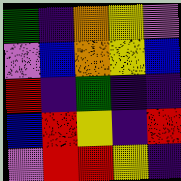[["green", "indigo", "orange", "yellow", "violet"], ["violet", "blue", "orange", "yellow", "blue"], ["red", "indigo", "green", "indigo", "indigo"], ["blue", "red", "yellow", "indigo", "red"], ["violet", "red", "red", "yellow", "indigo"]]